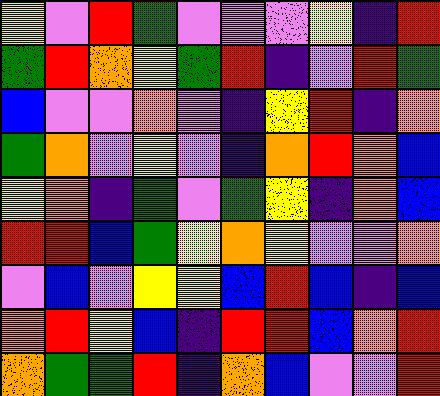[["yellow", "violet", "red", "green", "violet", "violet", "violet", "yellow", "indigo", "red"], ["green", "red", "orange", "yellow", "green", "red", "indigo", "violet", "red", "green"], ["blue", "violet", "violet", "orange", "violet", "indigo", "yellow", "red", "indigo", "orange"], ["green", "orange", "violet", "yellow", "violet", "indigo", "orange", "red", "orange", "blue"], ["yellow", "orange", "indigo", "green", "violet", "green", "yellow", "indigo", "orange", "blue"], ["red", "red", "blue", "green", "yellow", "orange", "yellow", "violet", "violet", "orange"], ["violet", "blue", "violet", "yellow", "yellow", "blue", "red", "blue", "indigo", "blue"], ["orange", "red", "yellow", "blue", "indigo", "red", "red", "blue", "orange", "red"], ["orange", "green", "green", "red", "indigo", "orange", "blue", "violet", "violet", "red"]]